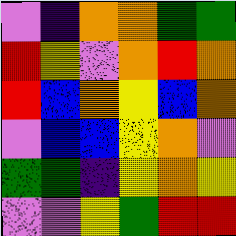[["violet", "indigo", "orange", "orange", "green", "green"], ["red", "yellow", "violet", "orange", "red", "orange"], ["red", "blue", "orange", "yellow", "blue", "orange"], ["violet", "blue", "blue", "yellow", "orange", "violet"], ["green", "green", "indigo", "yellow", "orange", "yellow"], ["violet", "violet", "yellow", "green", "red", "red"]]